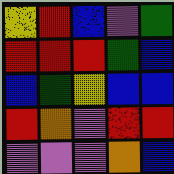[["yellow", "red", "blue", "violet", "green"], ["red", "red", "red", "green", "blue"], ["blue", "green", "yellow", "blue", "blue"], ["red", "orange", "violet", "red", "red"], ["violet", "violet", "violet", "orange", "blue"]]